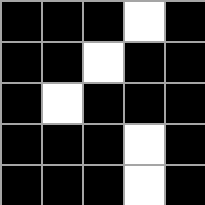[["black", "black", "black", "white", "black"], ["black", "black", "white", "black", "black"], ["black", "white", "black", "black", "black"], ["black", "black", "black", "white", "black"], ["black", "black", "black", "white", "black"]]